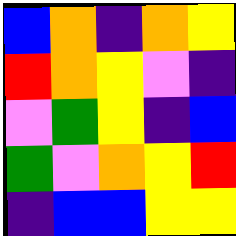[["blue", "orange", "indigo", "orange", "yellow"], ["red", "orange", "yellow", "violet", "indigo"], ["violet", "green", "yellow", "indigo", "blue"], ["green", "violet", "orange", "yellow", "red"], ["indigo", "blue", "blue", "yellow", "yellow"]]